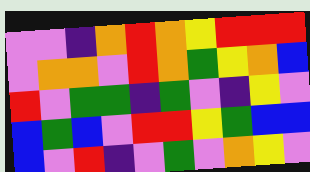[["violet", "violet", "indigo", "orange", "red", "orange", "yellow", "red", "red", "red"], ["violet", "orange", "orange", "violet", "red", "orange", "green", "yellow", "orange", "blue"], ["red", "violet", "green", "green", "indigo", "green", "violet", "indigo", "yellow", "violet"], ["blue", "green", "blue", "violet", "red", "red", "yellow", "green", "blue", "blue"], ["blue", "violet", "red", "indigo", "violet", "green", "violet", "orange", "yellow", "violet"]]